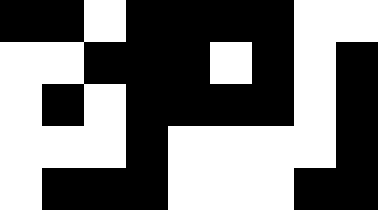[["black", "black", "white", "black", "black", "black", "black", "white", "white"], ["white", "white", "black", "black", "black", "white", "black", "white", "black"], ["white", "black", "white", "black", "black", "black", "black", "white", "black"], ["white", "white", "white", "black", "white", "white", "white", "white", "black"], ["white", "black", "black", "black", "white", "white", "white", "black", "black"]]